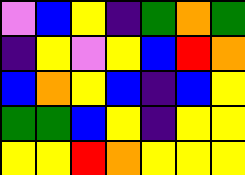[["violet", "blue", "yellow", "indigo", "green", "orange", "green"], ["indigo", "yellow", "violet", "yellow", "blue", "red", "orange"], ["blue", "orange", "yellow", "blue", "indigo", "blue", "yellow"], ["green", "green", "blue", "yellow", "indigo", "yellow", "yellow"], ["yellow", "yellow", "red", "orange", "yellow", "yellow", "yellow"]]